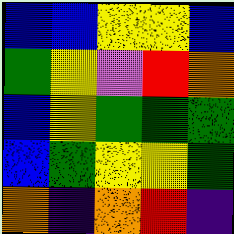[["blue", "blue", "yellow", "yellow", "blue"], ["green", "yellow", "violet", "red", "orange"], ["blue", "yellow", "green", "green", "green"], ["blue", "green", "yellow", "yellow", "green"], ["orange", "indigo", "orange", "red", "indigo"]]